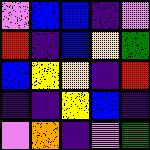[["violet", "blue", "blue", "indigo", "violet"], ["red", "indigo", "blue", "yellow", "green"], ["blue", "yellow", "yellow", "indigo", "red"], ["indigo", "indigo", "yellow", "blue", "indigo"], ["violet", "orange", "indigo", "violet", "green"]]